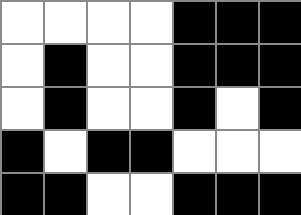[["white", "white", "white", "white", "black", "black", "black"], ["white", "black", "white", "white", "black", "black", "black"], ["white", "black", "white", "white", "black", "white", "black"], ["black", "white", "black", "black", "white", "white", "white"], ["black", "black", "white", "white", "black", "black", "black"]]